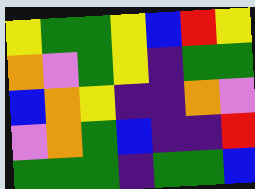[["yellow", "green", "green", "yellow", "blue", "red", "yellow"], ["orange", "violet", "green", "yellow", "indigo", "green", "green"], ["blue", "orange", "yellow", "indigo", "indigo", "orange", "violet"], ["violet", "orange", "green", "blue", "indigo", "indigo", "red"], ["green", "green", "green", "indigo", "green", "green", "blue"]]